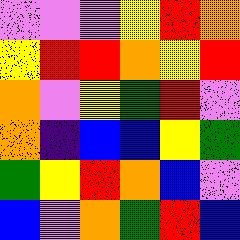[["violet", "violet", "violet", "yellow", "red", "orange"], ["yellow", "red", "red", "orange", "yellow", "red"], ["orange", "violet", "yellow", "green", "red", "violet"], ["orange", "indigo", "blue", "blue", "yellow", "green"], ["green", "yellow", "red", "orange", "blue", "violet"], ["blue", "violet", "orange", "green", "red", "blue"]]